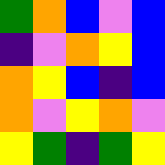[["green", "orange", "blue", "violet", "blue"], ["indigo", "violet", "orange", "yellow", "blue"], ["orange", "yellow", "blue", "indigo", "blue"], ["orange", "violet", "yellow", "orange", "violet"], ["yellow", "green", "indigo", "green", "yellow"]]